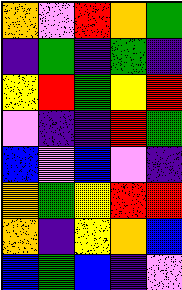[["orange", "violet", "red", "orange", "green"], ["indigo", "green", "indigo", "green", "indigo"], ["yellow", "red", "green", "yellow", "red"], ["violet", "indigo", "indigo", "red", "green"], ["blue", "violet", "blue", "violet", "indigo"], ["orange", "green", "yellow", "red", "red"], ["orange", "indigo", "yellow", "orange", "blue"], ["blue", "green", "blue", "indigo", "violet"]]